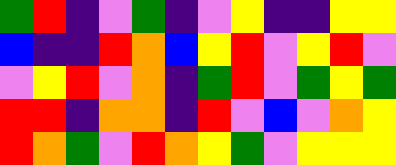[["green", "red", "indigo", "violet", "green", "indigo", "violet", "yellow", "indigo", "indigo", "yellow", "yellow"], ["blue", "indigo", "indigo", "red", "orange", "blue", "yellow", "red", "violet", "yellow", "red", "violet"], ["violet", "yellow", "red", "violet", "orange", "indigo", "green", "red", "violet", "green", "yellow", "green"], ["red", "red", "indigo", "orange", "orange", "indigo", "red", "violet", "blue", "violet", "orange", "yellow"], ["red", "orange", "green", "violet", "red", "orange", "yellow", "green", "violet", "yellow", "yellow", "yellow"]]